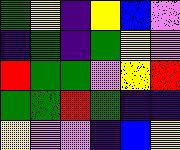[["green", "yellow", "indigo", "yellow", "blue", "violet"], ["indigo", "green", "indigo", "green", "yellow", "violet"], ["red", "green", "green", "violet", "yellow", "red"], ["green", "green", "red", "green", "indigo", "indigo"], ["yellow", "violet", "violet", "indigo", "blue", "yellow"]]